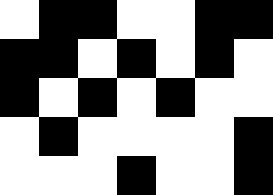[["white", "black", "black", "white", "white", "black", "black"], ["black", "black", "white", "black", "white", "black", "white"], ["black", "white", "black", "white", "black", "white", "white"], ["white", "black", "white", "white", "white", "white", "black"], ["white", "white", "white", "black", "white", "white", "black"]]